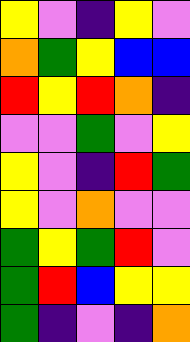[["yellow", "violet", "indigo", "yellow", "violet"], ["orange", "green", "yellow", "blue", "blue"], ["red", "yellow", "red", "orange", "indigo"], ["violet", "violet", "green", "violet", "yellow"], ["yellow", "violet", "indigo", "red", "green"], ["yellow", "violet", "orange", "violet", "violet"], ["green", "yellow", "green", "red", "violet"], ["green", "red", "blue", "yellow", "yellow"], ["green", "indigo", "violet", "indigo", "orange"]]